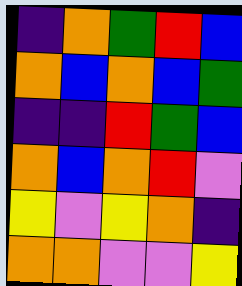[["indigo", "orange", "green", "red", "blue"], ["orange", "blue", "orange", "blue", "green"], ["indigo", "indigo", "red", "green", "blue"], ["orange", "blue", "orange", "red", "violet"], ["yellow", "violet", "yellow", "orange", "indigo"], ["orange", "orange", "violet", "violet", "yellow"]]